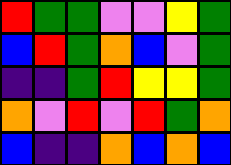[["red", "green", "green", "violet", "violet", "yellow", "green"], ["blue", "red", "green", "orange", "blue", "violet", "green"], ["indigo", "indigo", "green", "red", "yellow", "yellow", "green"], ["orange", "violet", "red", "violet", "red", "green", "orange"], ["blue", "indigo", "indigo", "orange", "blue", "orange", "blue"]]